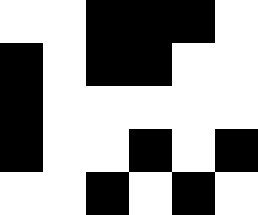[["white", "white", "black", "black", "black", "white"], ["black", "white", "black", "black", "white", "white"], ["black", "white", "white", "white", "white", "white"], ["black", "white", "white", "black", "white", "black"], ["white", "white", "black", "white", "black", "white"]]